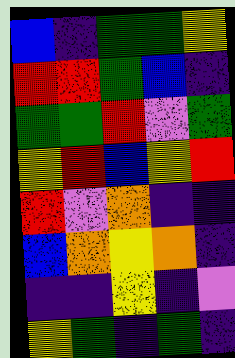[["blue", "indigo", "green", "green", "yellow"], ["red", "red", "green", "blue", "indigo"], ["green", "green", "red", "violet", "green"], ["yellow", "red", "blue", "yellow", "red"], ["red", "violet", "orange", "indigo", "indigo"], ["blue", "orange", "yellow", "orange", "indigo"], ["indigo", "indigo", "yellow", "indigo", "violet"], ["yellow", "green", "indigo", "green", "indigo"]]